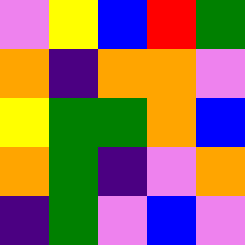[["violet", "yellow", "blue", "red", "green"], ["orange", "indigo", "orange", "orange", "violet"], ["yellow", "green", "green", "orange", "blue"], ["orange", "green", "indigo", "violet", "orange"], ["indigo", "green", "violet", "blue", "violet"]]